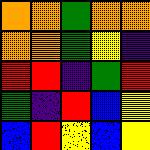[["orange", "orange", "green", "orange", "orange"], ["orange", "orange", "green", "yellow", "indigo"], ["red", "red", "indigo", "green", "red"], ["green", "indigo", "red", "blue", "yellow"], ["blue", "red", "yellow", "blue", "yellow"]]